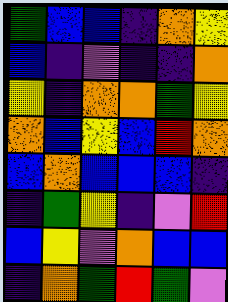[["green", "blue", "blue", "indigo", "orange", "yellow"], ["blue", "indigo", "violet", "indigo", "indigo", "orange"], ["yellow", "indigo", "orange", "orange", "green", "yellow"], ["orange", "blue", "yellow", "blue", "red", "orange"], ["blue", "orange", "blue", "blue", "blue", "indigo"], ["indigo", "green", "yellow", "indigo", "violet", "red"], ["blue", "yellow", "violet", "orange", "blue", "blue"], ["indigo", "orange", "green", "red", "green", "violet"]]